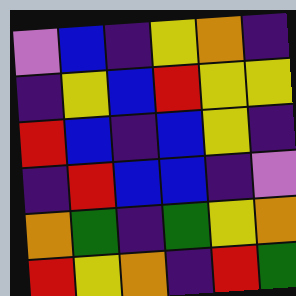[["violet", "blue", "indigo", "yellow", "orange", "indigo"], ["indigo", "yellow", "blue", "red", "yellow", "yellow"], ["red", "blue", "indigo", "blue", "yellow", "indigo"], ["indigo", "red", "blue", "blue", "indigo", "violet"], ["orange", "green", "indigo", "green", "yellow", "orange"], ["red", "yellow", "orange", "indigo", "red", "green"]]